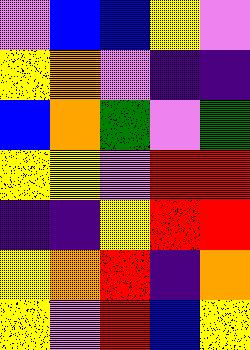[["violet", "blue", "blue", "yellow", "violet"], ["yellow", "orange", "violet", "indigo", "indigo"], ["blue", "orange", "green", "violet", "green"], ["yellow", "yellow", "violet", "red", "red"], ["indigo", "indigo", "yellow", "red", "red"], ["yellow", "orange", "red", "indigo", "orange"], ["yellow", "violet", "red", "blue", "yellow"]]